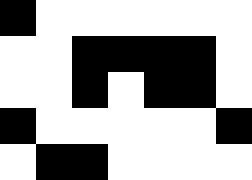[["black", "white", "white", "white", "white", "white", "white"], ["white", "white", "black", "black", "black", "black", "white"], ["white", "white", "black", "white", "black", "black", "white"], ["black", "white", "white", "white", "white", "white", "black"], ["white", "black", "black", "white", "white", "white", "white"]]